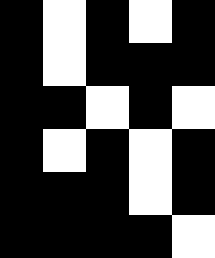[["black", "white", "black", "white", "black"], ["black", "white", "black", "black", "black"], ["black", "black", "white", "black", "white"], ["black", "white", "black", "white", "black"], ["black", "black", "black", "white", "black"], ["black", "black", "black", "black", "white"]]